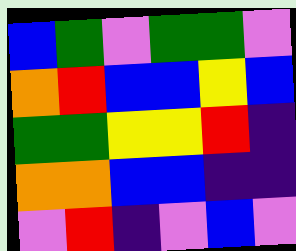[["blue", "green", "violet", "green", "green", "violet"], ["orange", "red", "blue", "blue", "yellow", "blue"], ["green", "green", "yellow", "yellow", "red", "indigo"], ["orange", "orange", "blue", "blue", "indigo", "indigo"], ["violet", "red", "indigo", "violet", "blue", "violet"]]